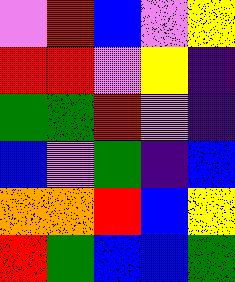[["violet", "red", "blue", "violet", "yellow"], ["red", "red", "violet", "yellow", "indigo"], ["green", "green", "red", "violet", "indigo"], ["blue", "violet", "green", "indigo", "blue"], ["orange", "orange", "red", "blue", "yellow"], ["red", "green", "blue", "blue", "green"]]